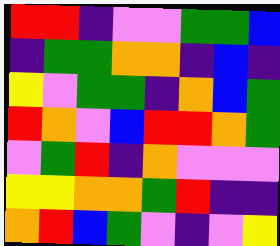[["red", "red", "indigo", "violet", "violet", "green", "green", "blue"], ["indigo", "green", "green", "orange", "orange", "indigo", "blue", "indigo"], ["yellow", "violet", "green", "green", "indigo", "orange", "blue", "green"], ["red", "orange", "violet", "blue", "red", "red", "orange", "green"], ["violet", "green", "red", "indigo", "orange", "violet", "violet", "violet"], ["yellow", "yellow", "orange", "orange", "green", "red", "indigo", "indigo"], ["orange", "red", "blue", "green", "violet", "indigo", "violet", "yellow"]]